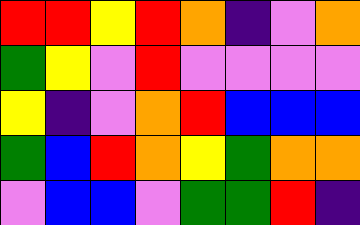[["red", "red", "yellow", "red", "orange", "indigo", "violet", "orange"], ["green", "yellow", "violet", "red", "violet", "violet", "violet", "violet"], ["yellow", "indigo", "violet", "orange", "red", "blue", "blue", "blue"], ["green", "blue", "red", "orange", "yellow", "green", "orange", "orange"], ["violet", "blue", "blue", "violet", "green", "green", "red", "indigo"]]